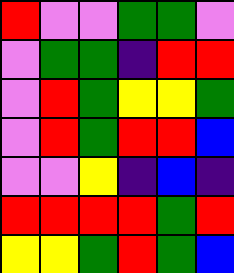[["red", "violet", "violet", "green", "green", "violet"], ["violet", "green", "green", "indigo", "red", "red"], ["violet", "red", "green", "yellow", "yellow", "green"], ["violet", "red", "green", "red", "red", "blue"], ["violet", "violet", "yellow", "indigo", "blue", "indigo"], ["red", "red", "red", "red", "green", "red"], ["yellow", "yellow", "green", "red", "green", "blue"]]